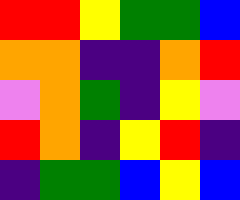[["red", "red", "yellow", "green", "green", "blue"], ["orange", "orange", "indigo", "indigo", "orange", "red"], ["violet", "orange", "green", "indigo", "yellow", "violet"], ["red", "orange", "indigo", "yellow", "red", "indigo"], ["indigo", "green", "green", "blue", "yellow", "blue"]]